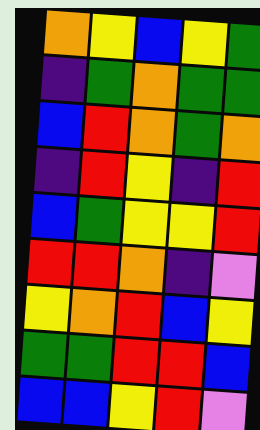[["orange", "yellow", "blue", "yellow", "green"], ["indigo", "green", "orange", "green", "green"], ["blue", "red", "orange", "green", "orange"], ["indigo", "red", "yellow", "indigo", "red"], ["blue", "green", "yellow", "yellow", "red"], ["red", "red", "orange", "indigo", "violet"], ["yellow", "orange", "red", "blue", "yellow"], ["green", "green", "red", "red", "blue"], ["blue", "blue", "yellow", "red", "violet"]]